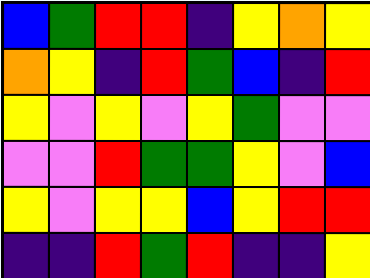[["blue", "green", "red", "red", "indigo", "yellow", "orange", "yellow"], ["orange", "yellow", "indigo", "red", "green", "blue", "indigo", "red"], ["yellow", "violet", "yellow", "violet", "yellow", "green", "violet", "violet"], ["violet", "violet", "red", "green", "green", "yellow", "violet", "blue"], ["yellow", "violet", "yellow", "yellow", "blue", "yellow", "red", "red"], ["indigo", "indigo", "red", "green", "red", "indigo", "indigo", "yellow"]]